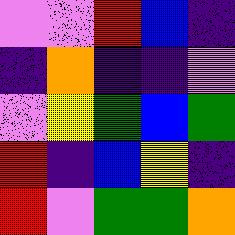[["violet", "violet", "red", "blue", "indigo"], ["indigo", "orange", "indigo", "indigo", "violet"], ["violet", "yellow", "green", "blue", "green"], ["red", "indigo", "blue", "yellow", "indigo"], ["red", "violet", "green", "green", "orange"]]